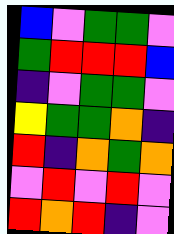[["blue", "violet", "green", "green", "violet"], ["green", "red", "red", "red", "blue"], ["indigo", "violet", "green", "green", "violet"], ["yellow", "green", "green", "orange", "indigo"], ["red", "indigo", "orange", "green", "orange"], ["violet", "red", "violet", "red", "violet"], ["red", "orange", "red", "indigo", "violet"]]